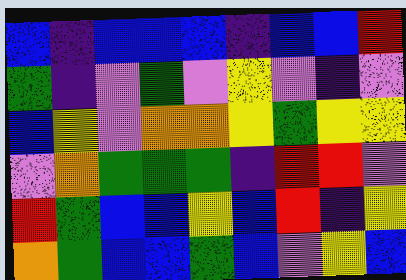[["blue", "indigo", "blue", "blue", "blue", "indigo", "blue", "blue", "red"], ["green", "indigo", "violet", "green", "violet", "yellow", "violet", "indigo", "violet"], ["blue", "yellow", "violet", "orange", "orange", "yellow", "green", "yellow", "yellow"], ["violet", "orange", "green", "green", "green", "indigo", "red", "red", "violet"], ["red", "green", "blue", "blue", "yellow", "blue", "red", "indigo", "yellow"], ["orange", "green", "blue", "blue", "green", "blue", "violet", "yellow", "blue"]]